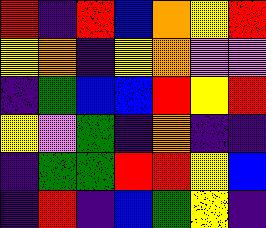[["red", "indigo", "red", "blue", "orange", "yellow", "red"], ["yellow", "orange", "indigo", "yellow", "orange", "violet", "violet"], ["indigo", "green", "blue", "blue", "red", "yellow", "red"], ["yellow", "violet", "green", "indigo", "orange", "indigo", "indigo"], ["indigo", "green", "green", "red", "red", "yellow", "blue"], ["indigo", "red", "indigo", "blue", "green", "yellow", "indigo"]]